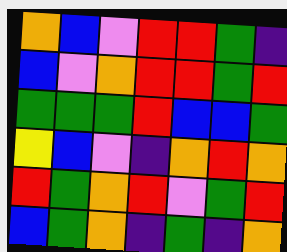[["orange", "blue", "violet", "red", "red", "green", "indigo"], ["blue", "violet", "orange", "red", "red", "green", "red"], ["green", "green", "green", "red", "blue", "blue", "green"], ["yellow", "blue", "violet", "indigo", "orange", "red", "orange"], ["red", "green", "orange", "red", "violet", "green", "red"], ["blue", "green", "orange", "indigo", "green", "indigo", "orange"]]